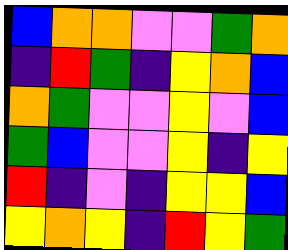[["blue", "orange", "orange", "violet", "violet", "green", "orange"], ["indigo", "red", "green", "indigo", "yellow", "orange", "blue"], ["orange", "green", "violet", "violet", "yellow", "violet", "blue"], ["green", "blue", "violet", "violet", "yellow", "indigo", "yellow"], ["red", "indigo", "violet", "indigo", "yellow", "yellow", "blue"], ["yellow", "orange", "yellow", "indigo", "red", "yellow", "green"]]